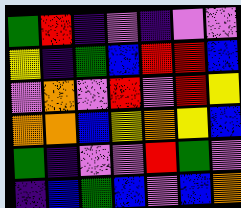[["green", "red", "indigo", "violet", "indigo", "violet", "violet"], ["yellow", "indigo", "green", "blue", "red", "red", "blue"], ["violet", "orange", "violet", "red", "violet", "red", "yellow"], ["orange", "orange", "blue", "yellow", "orange", "yellow", "blue"], ["green", "indigo", "violet", "violet", "red", "green", "violet"], ["indigo", "blue", "green", "blue", "violet", "blue", "orange"]]